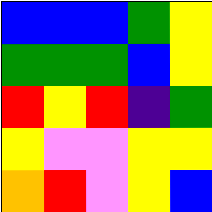[["blue", "blue", "blue", "green", "yellow"], ["green", "green", "green", "blue", "yellow"], ["red", "yellow", "red", "indigo", "green"], ["yellow", "violet", "violet", "yellow", "yellow"], ["orange", "red", "violet", "yellow", "blue"]]